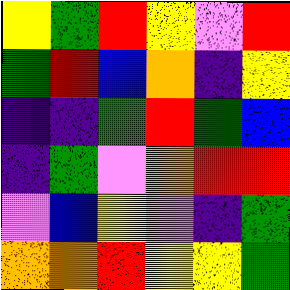[["yellow", "green", "red", "yellow", "violet", "red"], ["green", "red", "blue", "orange", "indigo", "yellow"], ["indigo", "indigo", "green", "red", "green", "blue"], ["indigo", "green", "violet", "orange", "red", "red"], ["violet", "blue", "yellow", "violet", "indigo", "green"], ["orange", "orange", "red", "yellow", "yellow", "green"]]